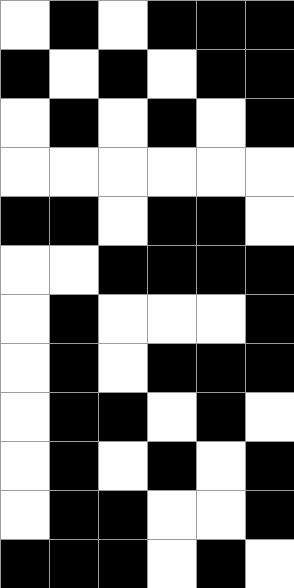[["white", "black", "white", "black", "black", "black"], ["black", "white", "black", "white", "black", "black"], ["white", "black", "white", "black", "white", "black"], ["white", "white", "white", "white", "white", "white"], ["black", "black", "white", "black", "black", "white"], ["white", "white", "black", "black", "black", "black"], ["white", "black", "white", "white", "white", "black"], ["white", "black", "white", "black", "black", "black"], ["white", "black", "black", "white", "black", "white"], ["white", "black", "white", "black", "white", "black"], ["white", "black", "black", "white", "white", "black"], ["black", "black", "black", "white", "black", "white"]]